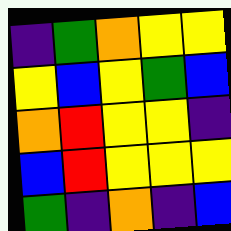[["indigo", "green", "orange", "yellow", "yellow"], ["yellow", "blue", "yellow", "green", "blue"], ["orange", "red", "yellow", "yellow", "indigo"], ["blue", "red", "yellow", "yellow", "yellow"], ["green", "indigo", "orange", "indigo", "blue"]]